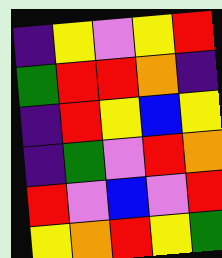[["indigo", "yellow", "violet", "yellow", "red"], ["green", "red", "red", "orange", "indigo"], ["indigo", "red", "yellow", "blue", "yellow"], ["indigo", "green", "violet", "red", "orange"], ["red", "violet", "blue", "violet", "red"], ["yellow", "orange", "red", "yellow", "green"]]